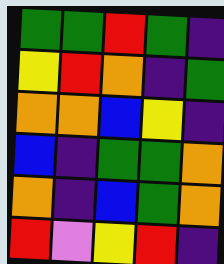[["green", "green", "red", "green", "indigo"], ["yellow", "red", "orange", "indigo", "green"], ["orange", "orange", "blue", "yellow", "indigo"], ["blue", "indigo", "green", "green", "orange"], ["orange", "indigo", "blue", "green", "orange"], ["red", "violet", "yellow", "red", "indigo"]]